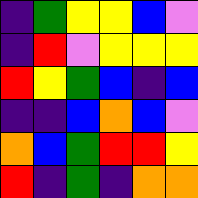[["indigo", "green", "yellow", "yellow", "blue", "violet"], ["indigo", "red", "violet", "yellow", "yellow", "yellow"], ["red", "yellow", "green", "blue", "indigo", "blue"], ["indigo", "indigo", "blue", "orange", "blue", "violet"], ["orange", "blue", "green", "red", "red", "yellow"], ["red", "indigo", "green", "indigo", "orange", "orange"]]